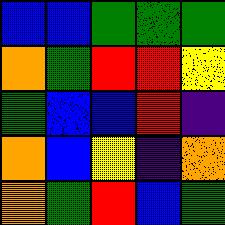[["blue", "blue", "green", "green", "green"], ["orange", "green", "red", "red", "yellow"], ["green", "blue", "blue", "red", "indigo"], ["orange", "blue", "yellow", "indigo", "orange"], ["orange", "green", "red", "blue", "green"]]